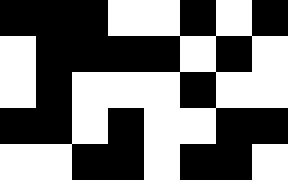[["black", "black", "black", "white", "white", "black", "white", "black"], ["white", "black", "black", "black", "black", "white", "black", "white"], ["white", "black", "white", "white", "white", "black", "white", "white"], ["black", "black", "white", "black", "white", "white", "black", "black"], ["white", "white", "black", "black", "white", "black", "black", "white"]]